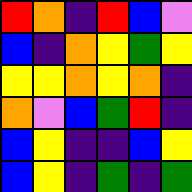[["red", "orange", "indigo", "red", "blue", "violet"], ["blue", "indigo", "orange", "yellow", "green", "yellow"], ["yellow", "yellow", "orange", "yellow", "orange", "indigo"], ["orange", "violet", "blue", "green", "red", "indigo"], ["blue", "yellow", "indigo", "indigo", "blue", "yellow"], ["blue", "yellow", "indigo", "green", "indigo", "green"]]